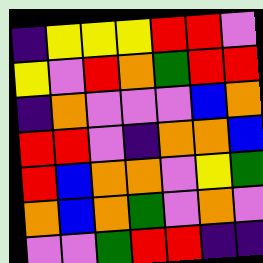[["indigo", "yellow", "yellow", "yellow", "red", "red", "violet"], ["yellow", "violet", "red", "orange", "green", "red", "red"], ["indigo", "orange", "violet", "violet", "violet", "blue", "orange"], ["red", "red", "violet", "indigo", "orange", "orange", "blue"], ["red", "blue", "orange", "orange", "violet", "yellow", "green"], ["orange", "blue", "orange", "green", "violet", "orange", "violet"], ["violet", "violet", "green", "red", "red", "indigo", "indigo"]]